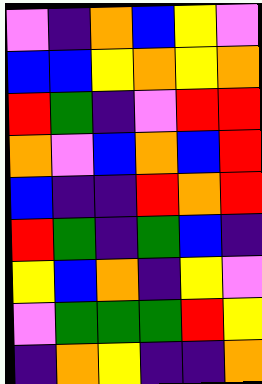[["violet", "indigo", "orange", "blue", "yellow", "violet"], ["blue", "blue", "yellow", "orange", "yellow", "orange"], ["red", "green", "indigo", "violet", "red", "red"], ["orange", "violet", "blue", "orange", "blue", "red"], ["blue", "indigo", "indigo", "red", "orange", "red"], ["red", "green", "indigo", "green", "blue", "indigo"], ["yellow", "blue", "orange", "indigo", "yellow", "violet"], ["violet", "green", "green", "green", "red", "yellow"], ["indigo", "orange", "yellow", "indigo", "indigo", "orange"]]